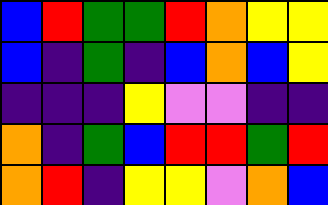[["blue", "red", "green", "green", "red", "orange", "yellow", "yellow"], ["blue", "indigo", "green", "indigo", "blue", "orange", "blue", "yellow"], ["indigo", "indigo", "indigo", "yellow", "violet", "violet", "indigo", "indigo"], ["orange", "indigo", "green", "blue", "red", "red", "green", "red"], ["orange", "red", "indigo", "yellow", "yellow", "violet", "orange", "blue"]]